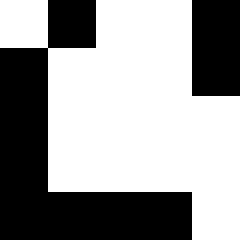[["white", "black", "white", "white", "black"], ["black", "white", "white", "white", "black"], ["black", "white", "white", "white", "white"], ["black", "white", "white", "white", "white"], ["black", "black", "black", "black", "white"]]